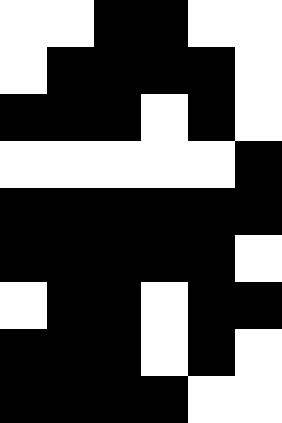[["white", "white", "black", "black", "white", "white"], ["white", "black", "black", "black", "black", "white"], ["black", "black", "black", "white", "black", "white"], ["white", "white", "white", "white", "white", "black"], ["black", "black", "black", "black", "black", "black"], ["black", "black", "black", "black", "black", "white"], ["white", "black", "black", "white", "black", "black"], ["black", "black", "black", "white", "black", "white"], ["black", "black", "black", "black", "white", "white"]]